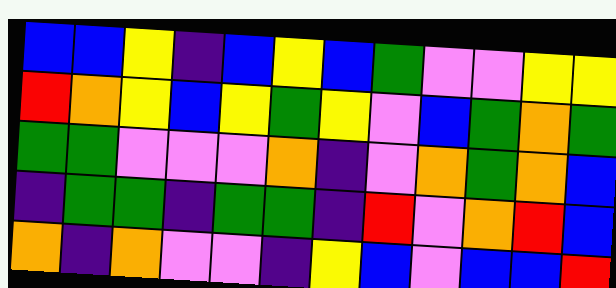[["blue", "blue", "yellow", "indigo", "blue", "yellow", "blue", "green", "violet", "violet", "yellow", "yellow"], ["red", "orange", "yellow", "blue", "yellow", "green", "yellow", "violet", "blue", "green", "orange", "green"], ["green", "green", "violet", "violet", "violet", "orange", "indigo", "violet", "orange", "green", "orange", "blue"], ["indigo", "green", "green", "indigo", "green", "green", "indigo", "red", "violet", "orange", "red", "blue"], ["orange", "indigo", "orange", "violet", "violet", "indigo", "yellow", "blue", "violet", "blue", "blue", "red"]]